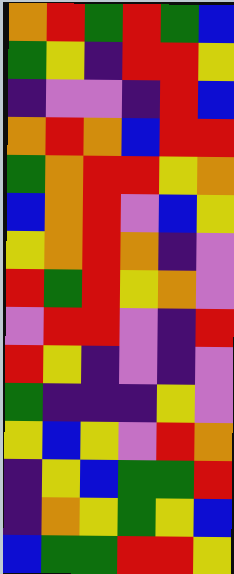[["orange", "red", "green", "red", "green", "blue"], ["green", "yellow", "indigo", "red", "red", "yellow"], ["indigo", "violet", "violet", "indigo", "red", "blue"], ["orange", "red", "orange", "blue", "red", "red"], ["green", "orange", "red", "red", "yellow", "orange"], ["blue", "orange", "red", "violet", "blue", "yellow"], ["yellow", "orange", "red", "orange", "indigo", "violet"], ["red", "green", "red", "yellow", "orange", "violet"], ["violet", "red", "red", "violet", "indigo", "red"], ["red", "yellow", "indigo", "violet", "indigo", "violet"], ["green", "indigo", "indigo", "indigo", "yellow", "violet"], ["yellow", "blue", "yellow", "violet", "red", "orange"], ["indigo", "yellow", "blue", "green", "green", "red"], ["indigo", "orange", "yellow", "green", "yellow", "blue"], ["blue", "green", "green", "red", "red", "yellow"]]